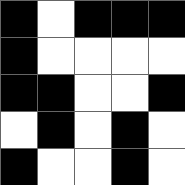[["black", "white", "black", "black", "black"], ["black", "white", "white", "white", "white"], ["black", "black", "white", "white", "black"], ["white", "black", "white", "black", "white"], ["black", "white", "white", "black", "white"]]